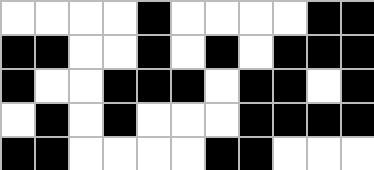[["white", "white", "white", "white", "black", "white", "white", "white", "white", "black", "black"], ["black", "black", "white", "white", "black", "white", "black", "white", "black", "black", "black"], ["black", "white", "white", "black", "black", "black", "white", "black", "black", "white", "black"], ["white", "black", "white", "black", "white", "white", "white", "black", "black", "black", "black"], ["black", "black", "white", "white", "white", "white", "black", "black", "white", "white", "white"]]